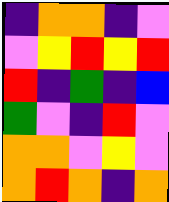[["indigo", "orange", "orange", "indigo", "violet"], ["violet", "yellow", "red", "yellow", "red"], ["red", "indigo", "green", "indigo", "blue"], ["green", "violet", "indigo", "red", "violet"], ["orange", "orange", "violet", "yellow", "violet"], ["orange", "red", "orange", "indigo", "orange"]]